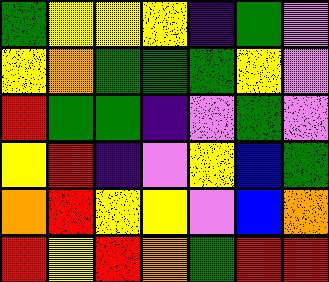[["green", "yellow", "yellow", "yellow", "indigo", "green", "violet"], ["yellow", "orange", "green", "green", "green", "yellow", "violet"], ["red", "green", "green", "indigo", "violet", "green", "violet"], ["yellow", "red", "indigo", "violet", "yellow", "blue", "green"], ["orange", "red", "yellow", "yellow", "violet", "blue", "orange"], ["red", "yellow", "red", "orange", "green", "red", "red"]]